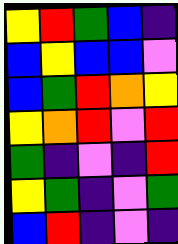[["yellow", "red", "green", "blue", "indigo"], ["blue", "yellow", "blue", "blue", "violet"], ["blue", "green", "red", "orange", "yellow"], ["yellow", "orange", "red", "violet", "red"], ["green", "indigo", "violet", "indigo", "red"], ["yellow", "green", "indigo", "violet", "green"], ["blue", "red", "indigo", "violet", "indigo"]]